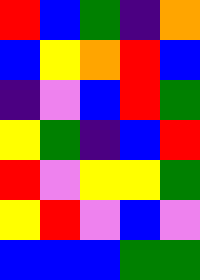[["red", "blue", "green", "indigo", "orange"], ["blue", "yellow", "orange", "red", "blue"], ["indigo", "violet", "blue", "red", "green"], ["yellow", "green", "indigo", "blue", "red"], ["red", "violet", "yellow", "yellow", "green"], ["yellow", "red", "violet", "blue", "violet"], ["blue", "blue", "blue", "green", "green"]]